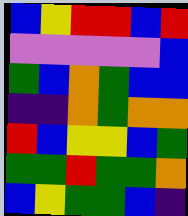[["blue", "yellow", "red", "red", "blue", "red"], ["violet", "violet", "violet", "violet", "violet", "blue"], ["green", "blue", "orange", "green", "blue", "blue"], ["indigo", "indigo", "orange", "green", "orange", "orange"], ["red", "blue", "yellow", "yellow", "blue", "green"], ["green", "green", "red", "green", "green", "orange"], ["blue", "yellow", "green", "green", "blue", "indigo"]]